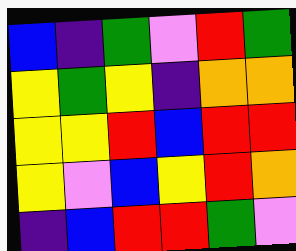[["blue", "indigo", "green", "violet", "red", "green"], ["yellow", "green", "yellow", "indigo", "orange", "orange"], ["yellow", "yellow", "red", "blue", "red", "red"], ["yellow", "violet", "blue", "yellow", "red", "orange"], ["indigo", "blue", "red", "red", "green", "violet"]]